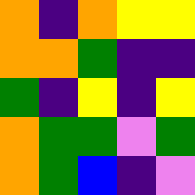[["orange", "indigo", "orange", "yellow", "yellow"], ["orange", "orange", "green", "indigo", "indigo"], ["green", "indigo", "yellow", "indigo", "yellow"], ["orange", "green", "green", "violet", "green"], ["orange", "green", "blue", "indigo", "violet"]]